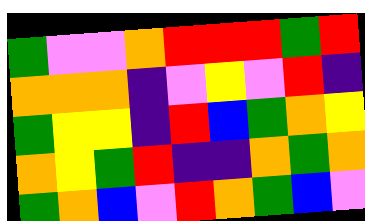[["green", "violet", "violet", "orange", "red", "red", "red", "green", "red"], ["orange", "orange", "orange", "indigo", "violet", "yellow", "violet", "red", "indigo"], ["green", "yellow", "yellow", "indigo", "red", "blue", "green", "orange", "yellow"], ["orange", "yellow", "green", "red", "indigo", "indigo", "orange", "green", "orange"], ["green", "orange", "blue", "violet", "red", "orange", "green", "blue", "violet"]]